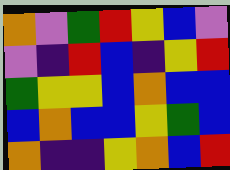[["orange", "violet", "green", "red", "yellow", "blue", "violet"], ["violet", "indigo", "red", "blue", "indigo", "yellow", "red"], ["green", "yellow", "yellow", "blue", "orange", "blue", "blue"], ["blue", "orange", "blue", "blue", "yellow", "green", "blue"], ["orange", "indigo", "indigo", "yellow", "orange", "blue", "red"]]